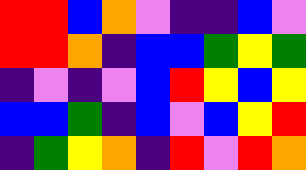[["red", "red", "blue", "orange", "violet", "indigo", "indigo", "blue", "violet"], ["red", "red", "orange", "indigo", "blue", "blue", "green", "yellow", "green"], ["indigo", "violet", "indigo", "violet", "blue", "red", "yellow", "blue", "yellow"], ["blue", "blue", "green", "indigo", "blue", "violet", "blue", "yellow", "red"], ["indigo", "green", "yellow", "orange", "indigo", "red", "violet", "red", "orange"]]